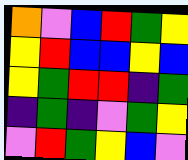[["orange", "violet", "blue", "red", "green", "yellow"], ["yellow", "red", "blue", "blue", "yellow", "blue"], ["yellow", "green", "red", "red", "indigo", "green"], ["indigo", "green", "indigo", "violet", "green", "yellow"], ["violet", "red", "green", "yellow", "blue", "violet"]]